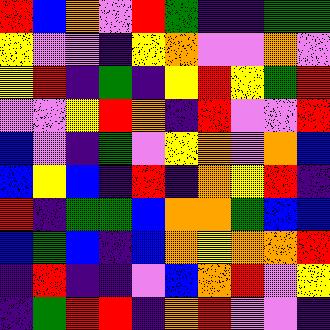[["red", "blue", "orange", "violet", "red", "green", "indigo", "indigo", "green", "green"], ["yellow", "violet", "violet", "indigo", "yellow", "orange", "violet", "violet", "orange", "violet"], ["yellow", "red", "indigo", "green", "indigo", "yellow", "red", "yellow", "green", "red"], ["violet", "violet", "yellow", "red", "orange", "indigo", "red", "violet", "violet", "red"], ["blue", "violet", "indigo", "green", "violet", "yellow", "orange", "violet", "orange", "blue"], ["blue", "yellow", "blue", "indigo", "red", "indigo", "orange", "yellow", "red", "indigo"], ["red", "indigo", "green", "green", "blue", "orange", "orange", "green", "blue", "blue"], ["blue", "green", "blue", "indigo", "blue", "orange", "yellow", "orange", "orange", "red"], ["indigo", "red", "indigo", "indigo", "violet", "blue", "orange", "red", "violet", "yellow"], ["indigo", "green", "red", "red", "indigo", "orange", "red", "violet", "violet", "indigo"]]